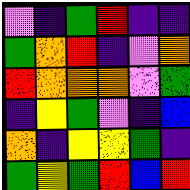[["violet", "indigo", "green", "red", "indigo", "indigo"], ["green", "orange", "red", "indigo", "violet", "orange"], ["red", "orange", "orange", "orange", "violet", "green"], ["indigo", "yellow", "green", "violet", "indigo", "blue"], ["orange", "indigo", "yellow", "yellow", "green", "indigo"], ["green", "yellow", "green", "red", "blue", "red"]]